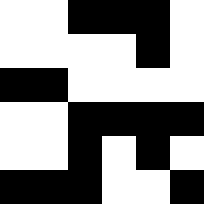[["white", "white", "black", "black", "black", "white"], ["white", "white", "white", "white", "black", "white"], ["black", "black", "white", "white", "white", "white"], ["white", "white", "black", "black", "black", "black"], ["white", "white", "black", "white", "black", "white"], ["black", "black", "black", "white", "white", "black"]]